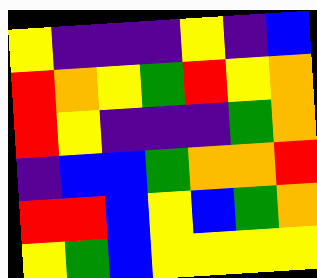[["yellow", "indigo", "indigo", "indigo", "yellow", "indigo", "blue"], ["red", "orange", "yellow", "green", "red", "yellow", "orange"], ["red", "yellow", "indigo", "indigo", "indigo", "green", "orange"], ["indigo", "blue", "blue", "green", "orange", "orange", "red"], ["red", "red", "blue", "yellow", "blue", "green", "orange"], ["yellow", "green", "blue", "yellow", "yellow", "yellow", "yellow"]]